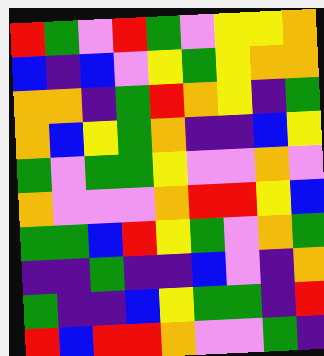[["red", "green", "violet", "red", "green", "violet", "yellow", "yellow", "orange"], ["blue", "indigo", "blue", "violet", "yellow", "green", "yellow", "orange", "orange"], ["orange", "orange", "indigo", "green", "red", "orange", "yellow", "indigo", "green"], ["orange", "blue", "yellow", "green", "orange", "indigo", "indigo", "blue", "yellow"], ["green", "violet", "green", "green", "yellow", "violet", "violet", "orange", "violet"], ["orange", "violet", "violet", "violet", "orange", "red", "red", "yellow", "blue"], ["green", "green", "blue", "red", "yellow", "green", "violet", "orange", "green"], ["indigo", "indigo", "green", "indigo", "indigo", "blue", "violet", "indigo", "orange"], ["green", "indigo", "indigo", "blue", "yellow", "green", "green", "indigo", "red"], ["red", "blue", "red", "red", "orange", "violet", "violet", "green", "indigo"]]